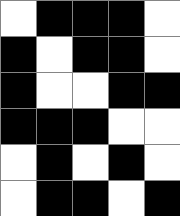[["white", "black", "black", "black", "white"], ["black", "white", "black", "black", "white"], ["black", "white", "white", "black", "black"], ["black", "black", "black", "white", "white"], ["white", "black", "white", "black", "white"], ["white", "black", "black", "white", "black"]]